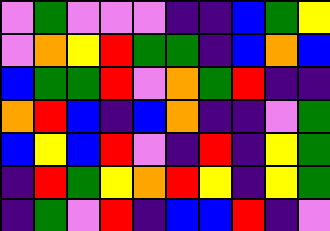[["violet", "green", "violet", "violet", "violet", "indigo", "indigo", "blue", "green", "yellow"], ["violet", "orange", "yellow", "red", "green", "green", "indigo", "blue", "orange", "blue"], ["blue", "green", "green", "red", "violet", "orange", "green", "red", "indigo", "indigo"], ["orange", "red", "blue", "indigo", "blue", "orange", "indigo", "indigo", "violet", "green"], ["blue", "yellow", "blue", "red", "violet", "indigo", "red", "indigo", "yellow", "green"], ["indigo", "red", "green", "yellow", "orange", "red", "yellow", "indigo", "yellow", "green"], ["indigo", "green", "violet", "red", "indigo", "blue", "blue", "red", "indigo", "violet"]]